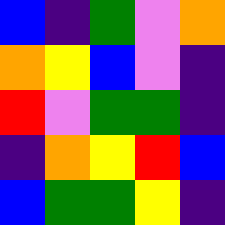[["blue", "indigo", "green", "violet", "orange"], ["orange", "yellow", "blue", "violet", "indigo"], ["red", "violet", "green", "green", "indigo"], ["indigo", "orange", "yellow", "red", "blue"], ["blue", "green", "green", "yellow", "indigo"]]